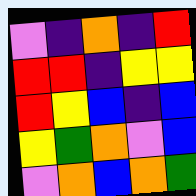[["violet", "indigo", "orange", "indigo", "red"], ["red", "red", "indigo", "yellow", "yellow"], ["red", "yellow", "blue", "indigo", "blue"], ["yellow", "green", "orange", "violet", "blue"], ["violet", "orange", "blue", "orange", "green"]]